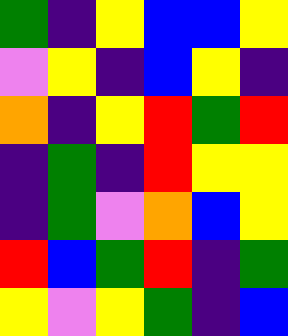[["green", "indigo", "yellow", "blue", "blue", "yellow"], ["violet", "yellow", "indigo", "blue", "yellow", "indigo"], ["orange", "indigo", "yellow", "red", "green", "red"], ["indigo", "green", "indigo", "red", "yellow", "yellow"], ["indigo", "green", "violet", "orange", "blue", "yellow"], ["red", "blue", "green", "red", "indigo", "green"], ["yellow", "violet", "yellow", "green", "indigo", "blue"]]